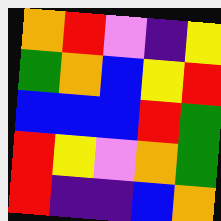[["orange", "red", "violet", "indigo", "yellow"], ["green", "orange", "blue", "yellow", "red"], ["blue", "blue", "blue", "red", "green"], ["red", "yellow", "violet", "orange", "green"], ["red", "indigo", "indigo", "blue", "orange"]]